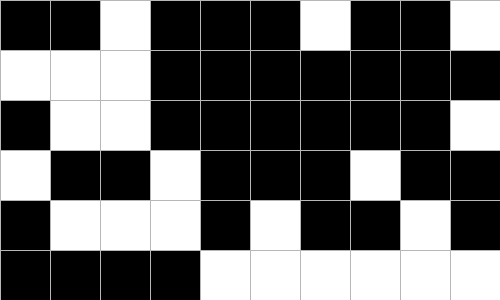[["black", "black", "white", "black", "black", "black", "white", "black", "black", "white"], ["white", "white", "white", "black", "black", "black", "black", "black", "black", "black"], ["black", "white", "white", "black", "black", "black", "black", "black", "black", "white"], ["white", "black", "black", "white", "black", "black", "black", "white", "black", "black"], ["black", "white", "white", "white", "black", "white", "black", "black", "white", "black"], ["black", "black", "black", "black", "white", "white", "white", "white", "white", "white"]]